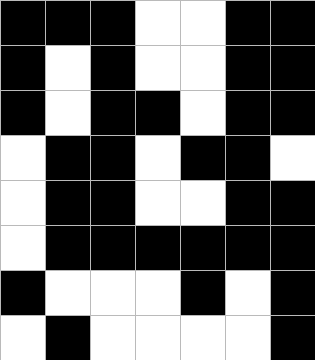[["black", "black", "black", "white", "white", "black", "black"], ["black", "white", "black", "white", "white", "black", "black"], ["black", "white", "black", "black", "white", "black", "black"], ["white", "black", "black", "white", "black", "black", "white"], ["white", "black", "black", "white", "white", "black", "black"], ["white", "black", "black", "black", "black", "black", "black"], ["black", "white", "white", "white", "black", "white", "black"], ["white", "black", "white", "white", "white", "white", "black"]]